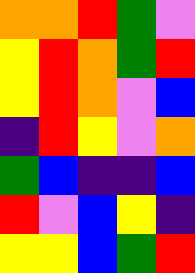[["orange", "orange", "red", "green", "violet"], ["yellow", "red", "orange", "green", "red"], ["yellow", "red", "orange", "violet", "blue"], ["indigo", "red", "yellow", "violet", "orange"], ["green", "blue", "indigo", "indigo", "blue"], ["red", "violet", "blue", "yellow", "indigo"], ["yellow", "yellow", "blue", "green", "red"]]